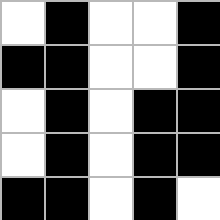[["white", "black", "white", "white", "black"], ["black", "black", "white", "white", "black"], ["white", "black", "white", "black", "black"], ["white", "black", "white", "black", "black"], ["black", "black", "white", "black", "white"]]